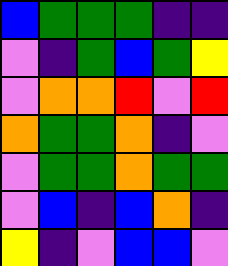[["blue", "green", "green", "green", "indigo", "indigo"], ["violet", "indigo", "green", "blue", "green", "yellow"], ["violet", "orange", "orange", "red", "violet", "red"], ["orange", "green", "green", "orange", "indigo", "violet"], ["violet", "green", "green", "orange", "green", "green"], ["violet", "blue", "indigo", "blue", "orange", "indigo"], ["yellow", "indigo", "violet", "blue", "blue", "violet"]]